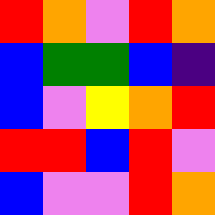[["red", "orange", "violet", "red", "orange"], ["blue", "green", "green", "blue", "indigo"], ["blue", "violet", "yellow", "orange", "red"], ["red", "red", "blue", "red", "violet"], ["blue", "violet", "violet", "red", "orange"]]